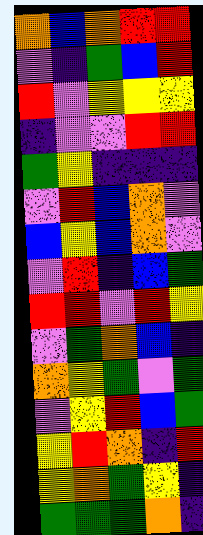[["orange", "blue", "orange", "red", "red"], ["violet", "indigo", "green", "blue", "red"], ["red", "violet", "yellow", "yellow", "yellow"], ["indigo", "violet", "violet", "red", "red"], ["green", "yellow", "indigo", "indigo", "indigo"], ["violet", "red", "blue", "orange", "violet"], ["blue", "yellow", "blue", "orange", "violet"], ["violet", "red", "indigo", "blue", "green"], ["red", "red", "violet", "red", "yellow"], ["violet", "green", "orange", "blue", "indigo"], ["orange", "yellow", "green", "violet", "green"], ["violet", "yellow", "red", "blue", "green"], ["yellow", "red", "orange", "indigo", "red"], ["yellow", "orange", "green", "yellow", "indigo"], ["green", "green", "green", "orange", "indigo"]]